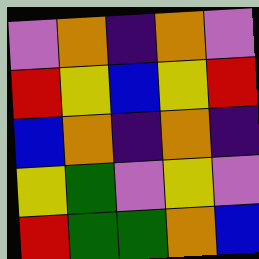[["violet", "orange", "indigo", "orange", "violet"], ["red", "yellow", "blue", "yellow", "red"], ["blue", "orange", "indigo", "orange", "indigo"], ["yellow", "green", "violet", "yellow", "violet"], ["red", "green", "green", "orange", "blue"]]